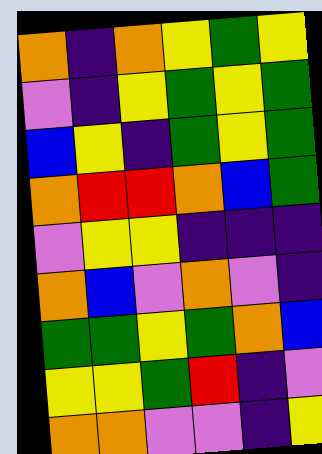[["orange", "indigo", "orange", "yellow", "green", "yellow"], ["violet", "indigo", "yellow", "green", "yellow", "green"], ["blue", "yellow", "indigo", "green", "yellow", "green"], ["orange", "red", "red", "orange", "blue", "green"], ["violet", "yellow", "yellow", "indigo", "indigo", "indigo"], ["orange", "blue", "violet", "orange", "violet", "indigo"], ["green", "green", "yellow", "green", "orange", "blue"], ["yellow", "yellow", "green", "red", "indigo", "violet"], ["orange", "orange", "violet", "violet", "indigo", "yellow"]]